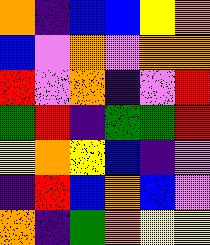[["orange", "indigo", "blue", "blue", "yellow", "orange"], ["blue", "violet", "orange", "violet", "orange", "orange"], ["red", "violet", "orange", "indigo", "violet", "red"], ["green", "red", "indigo", "green", "green", "red"], ["yellow", "orange", "yellow", "blue", "indigo", "violet"], ["indigo", "red", "blue", "orange", "blue", "violet"], ["orange", "indigo", "green", "orange", "yellow", "yellow"]]